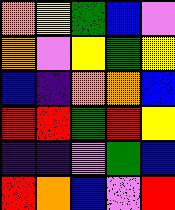[["orange", "yellow", "green", "blue", "violet"], ["orange", "violet", "yellow", "green", "yellow"], ["blue", "indigo", "orange", "orange", "blue"], ["red", "red", "green", "red", "yellow"], ["indigo", "indigo", "violet", "green", "blue"], ["red", "orange", "blue", "violet", "red"]]